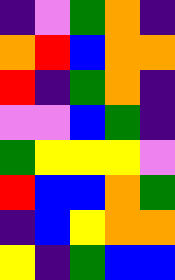[["indigo", "violet", "green", "orange", "indigo"], ["orange", "red", "blue", "orange", "orange"], ["red", "indigo", "green", "orange", "indigo"], ["violet", "violet", "blue", "green", "indigo"], ["green", "yellow", "yellow", "yellow", "violet"], ["red", "blue", "blue", "orange", "green"], ["indigo", "blue", "yellow", "orange", "orange"], ["yellow", "indigo", "green", "blue", "blue"]]